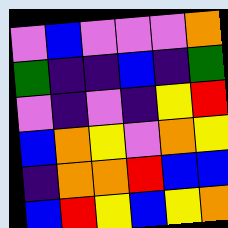[["violet", "blue", "violet", "violet", "violet", "orange"], ["green", "indigo", "indigo", "blue", "indigo", "green"], ["violet", "indigo", "violet", "indigo", "yellow", "red"], ["blue", "orange", "yellow", "violet", "orange", "yellow"], ["indigo", "orange", "orange", "red", "blue", "blue"], ["blue", "red", "yellow", "blue", "yellow", "orange"]]